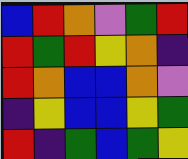[["blue", "red", "orange", "violet", "green", "red"], ["red", "green", "red", "yellow", "orange", "indigo"], ["red", "orange", "blue", "blue", "orange", "violet"], ["indigo", "yellow", "blue", "blue", "yellow", "green"], ["red", "indigo", "green", "blue", "green", "yellow"]]